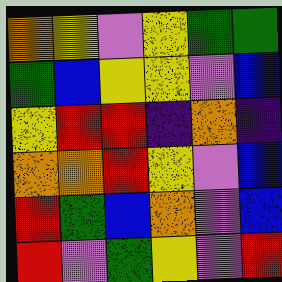[["orange", "yellow", "violet", "yellow", "green", "green"], ["green", "blue", "yellow", "yellow", "violet", "blue"], ["yellow", "red", "red", "indigo", "orange", "indigo"], ["orange", "orange", "red", "yellow", "violet", "blue"], ["red", "green", "blue", "orange", "violet", "blue"], ["red", "violet", "green", "yellow", "violet", "red"]]